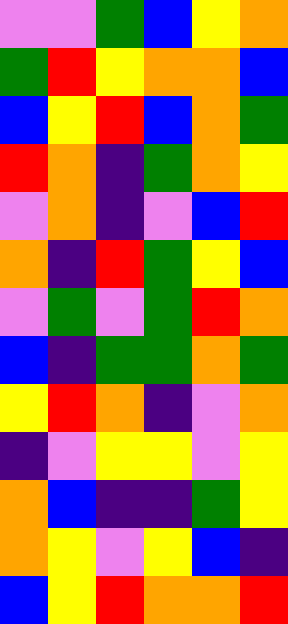[["violet", "violet", "green", "blue", "yellow", "orange"], ["green", "red", "yellow", "orange", "orange", "blue"], ["blue", "yellow", "red", "blue", "orange", "green"], ["red", "orange", "indigo", "green", "orange", "yellow"], ["violet", "orange", "indigo", "violet", "blue", "red"], ["orange", "indigo", "red", "green", "yellow", "blue"], ["violet", "green", "violet", "green", "red", "orange"], ["blue", "indigo", "green", "green", "orange", "green"], ["yellow", "red", "orange", "indigo", "violet", "orange"], ["indigo", "violet", "yellow", "yellow", "violet", "yellow"], ["orange", "blue", "indigo", "indigo", "green", "yellow"], ["orange", "yellow", "violet", "yellow", "blue", "indigo"], ["blue", "yellow", "red", "orange", "orange", "red"]]